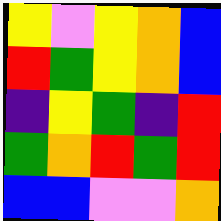[["yellow", "violet", "yellow", "orange", "blue"], ["red", "green", "yellow", "orange", "blue"], ["indigo", "yellow", "green", "indigo", "red"], ["green", "orange", "red", "green", "red"], ["blue", "blue", "violet", "violet", "orange"]]